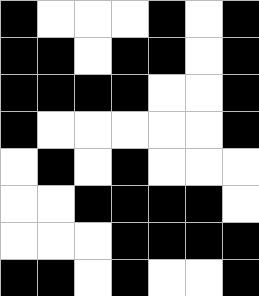[["black", "white", "white", "white", "black", "white", "black"], ["black", "black", "white", "black", "black", "white", "black"], ["black", "black", "black", "black", "white", "white", "black"], ["black", "white", "white", "white", "white", "white", "black"], ["white", "black", "white", "black", "white", "white", "white"], ["white", "white", "black", "black", "black", "black", "white"], ["white", "white", "white", "black", "black", "black", "black"], ["black", "black", "white", "black", "white", "white", "black"]]